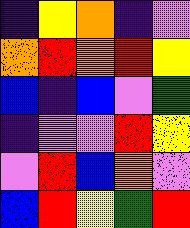[["indigo", "yellow", "orange", "indigo", "violet"], ["orange", "red", "orange", "red", "yellow"], ["blue", "indigo", "blue", "violet", "green"], ["indigo", "violet", "violet", "red", "yellow"], ["violet", "red", "blue", "orange", "violet"], ["blue", "red", "yellow", "green", "red"]]